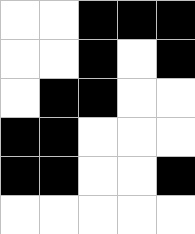[["white", "white", "black", "black", "black"], ["white", "white", "black", "white", "black"], ["white", "black", "black", "white", "white"], ["black", "black", "white", "white", "white"], ["black", "black", "white", "white", "black"], ["white", "white", "white", "white", "white"]]